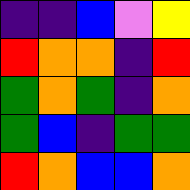[["indigo", "indigo", "blue", "violet", "yellow"], ["red", "orange", "orange", "indigo", "red"], ["green", "orange", "green", "indigo", "orange"], ["green", "blue", "indigo", "green", "green"], ["red", "orange", "blue", "blue", "orange"]]